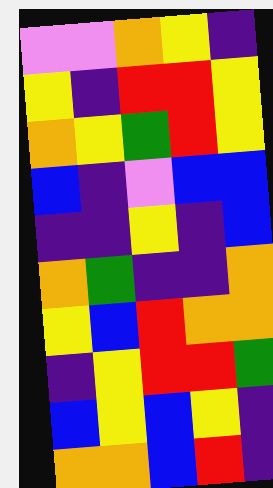[["violet", "violet", "orange", "yellow", "indigo"], ["yellow", "indigo", "red", "red", "yellow"], ["orange", "yellow", "green", "red", "yellow"], ["blue", "indigo", "violet", "blue", "blue"], ["indigo", "indigo", "yellow", "indigo", "blue"], ["orange", "green", "indigo", "indigo", "orange"], ["yellow", "blue", "red", "orange", "orange"], ["indigo", "yellow", "red", "red", "green"], ["blue", "yellow", "blue", "yellow", "indigo"], ["orange", "orange", "blue", "red", "indigo"]]